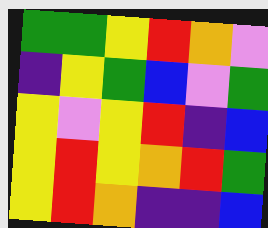[["green", "green", "yellow", "red", "orange", "violet"], ["indigo", "yellow", "green", "blue", "violet", "green"], ["yellow", "violet", "yellow", "red", "indigo", "blue"], ["yellow", "red", "yellow", "orange", "red", "green"], ["yellow", "red", "orange", "indigo", "indigo", "blue"]]